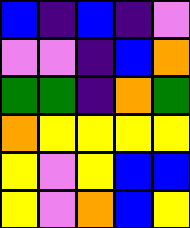[["blue", "indigo", "blue", "indigo", "violet"], ["violet", "violet", "indigo", "blue", "orange"], ["green", "green", "indigo", "orange", "green"], ["orange", "yellow", "yellow", "yellow", "yellow"], ["yellow", "violet", "yellow", "blue", "blue"], ["yellow", "violet", "orange", "blue", "yellow"]]